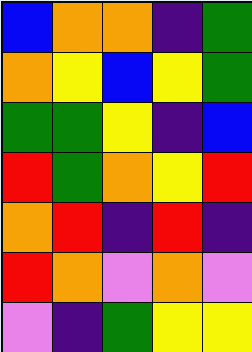[["blue", "orange", "orange", "indigo", "green"], ["orange", "yellow", "blue", "yellow", "green"], ["green", "green", "yellow", "indigo", "blue"], ["red", "green", "orange", "yellow", "red"], ["orange", "red", "indigo", "red", "indigo"], ["red", "orange", "violet", "orange", "violet"], ["violet", "indigo", "green", "yellow", "yellow"]]